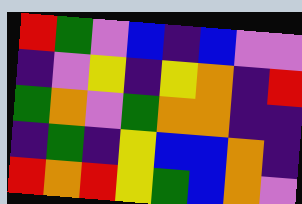[["red", "green", "violet", "blue", "indigo", "blue", "violet", "violet"], ["indigo", "violet", "yellow", "indigo", "yellow", "orange", "indigo", "red"], ["green", "orange", "violet", "green", "orange", "orange", "indigo", "indigo"], ["indigo", "green", "indigo", "yellow", "blue", "blue", "orange", "indigo"], ["red", "orange", "red", "yellow", "green", "blue", "orange", "violet"]]